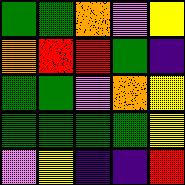[["green", "green", "orange", "violet", "yellow"], ["orange", "red", "red", "green", "indigo"], ["green", "green", "violet", "orange", "yellow"], ["green", "green", "green", "green", "yellow"], ["violet", "yellow", "indigo", "indigo", "red"]]